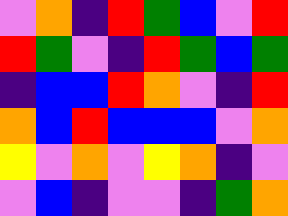[["violet", "orange", "indigo", "red", "green", "blue", "violet", "red"], ["red", "green", "violet", "indigo", "red", "green", "blue", "green"], ["indigo", "blue", "blue", "red", "orange", "violet", "indigo", "red"], ["orange", "blue", "red", "blue", "blue", "blue", "violet", "orange"], ["yellow", "violet", "orange", "violet", "yellow", "orange", "indigo", "violet"], ["violet", "blue", "indigo", "violet", "violet", "indigo", "green", "orange"]]